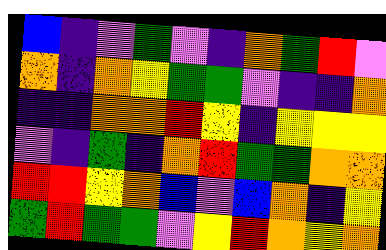[["blue", "indigo", "violet", "green", "violet", "indigo", "orange", "green", "red", "violet"], ["orange", "indigo", "orange", "yellow", "green", "green", "violet", "indigo", "indigo", "orange"], ["indigo", "indigo", "orange", "orange", "red", "yellow", "indigo", "yellow", "yellow", "yellow"], ["violet", "indigo", "green", "indigo", "orange", "red", "green", "green", "orange", "orange"], ["red", "red", "yellow", "orange", "blue", "violet", "blue", "orange", "indigo", "yellow"], ["green", "red", "green", "green", "violet", "yellow", "red", "orange", "yellow", "orange"]]